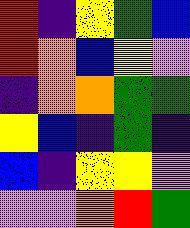[["red", "indigo", "yellow", "green", "blue"], ["red", "orange", "blue", "yellow", "violet"], ["indigo", "orange", "orange", "green", "green"], ["yellow", "blue", "indigo", "green", "indigo"], ["blue", "indigo", "yellow", "yellow", "violet"], ["violet", "violet", "orange", "red", "green"]]